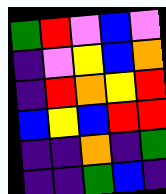[["green", "red", "violet", "blue", "violet"], ["indigo", "violet", "yellow", "blue", "orange"], ["indigo", "red", "orange", "yellow", "red"], ["blue", "yellow", "blue", "red", "red"], ["indigo", "indigo", "orange", "indigo", "green"], ["indigo", "indigo", "green", "blue", "indigo"]]